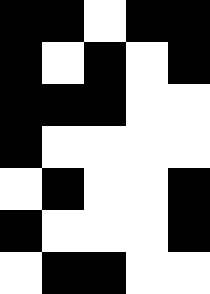[["black", "black", "white", "black", "black"], ["black", "white", "black", "white", "black"], ["black", "black", "black", "white", "white"], ["black", "white", "white", "white", "white"], ["white", "black", "white", "white", "black"], ["black", "white", "white", "white", "black"], ["white", "black", "black", "white", "white"]]